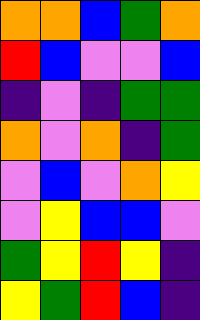[["orange", "orange", "blue", "green", "orange"], ["red", "blue", "violet", "violet", "blue"], ["indigo", "violet", "indigo", "green", "green"], ["orange", "violet", "orange", "indigo", "green"], ["violet", "blue", "violet", "orange", "yellow"], ["violet", "yellow", "blue", "blue", "violet"], ["green", "yellow", "red", "yellow", "indigo"], ["yellow", "green", "red", "blue", "indigo"]]